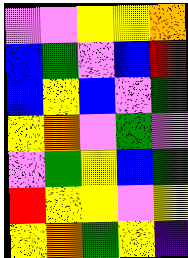[["violet", "violet", "yellow", "yellow", "orange"], ["blue", "green", "violet", "blue", "red"], ["blue", "yellow", "blue", "violet", "green"], ["yellow", "orange", "violet", "green", "violet"], ["violet", "green", "yellow", "blue", "green"], ["red", "yellow", "yellow", "violet", "yellow"], ["yellow", "orange", "green", "yellow", "indigo"]]